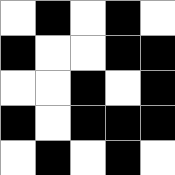[["white", "black", "white", "black", "white"], ["black", "white", "white", "black", "black"], ["white", "white", "black", "white", "black"], ["black", "white", "black", "black", "black"], ["white", "black", "white", "black", "white"]]